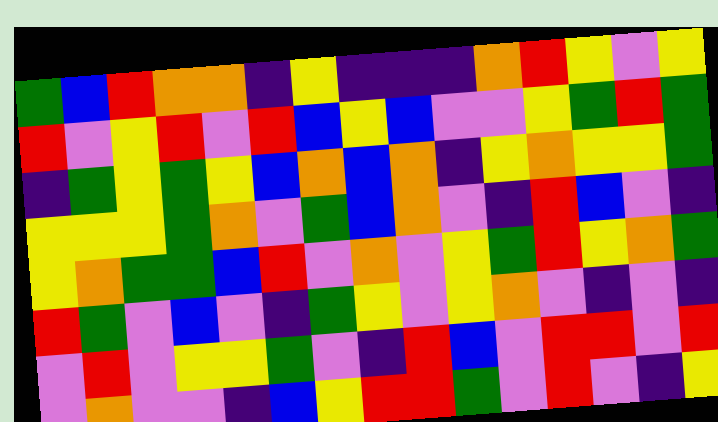[["green", "blue", "red", "orange", "orange", "indigo", "yellow", "indigo", "indigo", "indigo", "orange", "red", "yellow", "violet", "yellow"], ["red", "violet", "yellow", "red", "violet", "red", "blue", "yellow", "blue", "violet", "violet", "yellow", "green", "red", "green"], ["indigo", "green", "yellow", "green", "yellow", "blue", "orange", "blue", "orange", "indigo", "yellow", "orange", "yellow", "yellow", "green"], ["yellow", "yellow", "yellow", "green", "orange", "violet", "green", "blue", "orange", "violet", "indigo", "red", "blue", "violet", "indigo"], ["yellow", "orange", "green", "green", "blue", "red", "violet", "orange", "violet", "yellow", "green", "red", "yellow", "orange", "green"], ["red", "green", "violet", "blue", "violet", "indigo", "green", "yellow", "violet", "yellow", "orange", "violet", "indigo", "violet", "indigo"], ["violet", "red", "violet", "yellow", "yellow", "green", "violet", "indigo", "red", "blue", "violet", "red", "red", "violet", "red"], ["violet", "orange", "violet", "violet", "indigo", "blue", "yellow", "red", "red", "green", "violet", "red", "violet", "indigo", "yellow"]]